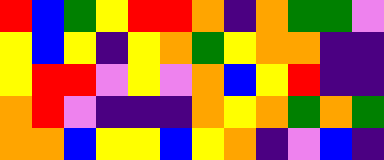[["red", "blue", "green", "yellow", "red", "red", "orange", "indigo", "orange", "green", "green", "violet"], ["yellow", "blue", "yellow", "indigo", "yellow", "orange", "green", "yellow", "orange", "orange", "indigo", "indigo"], ["yellow", "red", "red", "violet", "yellow", "violet", "orange", "blue", "yellow", "red", "indigo", "indigo"], ["orange", "red", "violet", "indigo", "indigo", "indigo", "orange", "yellow", "orange", "green", "orange", "green"], ["orange", "orange", "blue", "yellow", "yellow", "blue", "yellow", "orange", "indigo", "violet", "blue", "indigo"]]